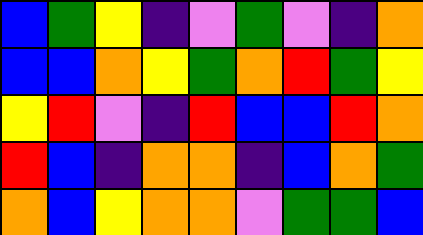[["blue", "green", "yellow", "indigo", "violet", "green", "violet", "indigo", "orange"], ["blue", "blue", "orange", "yellow", "green", "orange", "red", "green", "yellow"], ["yellow", "red", "violet", "indigo", "red", "blue", "blue", "red", "orange"], ["red", "blue", "indigo", "orange", "orange", "indigo", "blue", "orange", "green"], ["orange", "blue", "yellow", "orange", "orange", "violet", "green", "green", "blue"]]